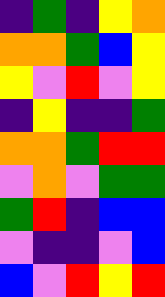[["indigo", "green", "indigo", "yellow", "orange"], ["orange", "orange", "green", "blue", "yellow"], ["yellow", "violet", "red", "violet", "yellow"], ["indigo", "yellow", "indigo", "indigo", "green"], ["orange", "orange", "green", "red", "red"], ["violet", "orange", "violet", "green", "green"], ["green", "red", "indigo", "blue", "blue"], ["violet", "indigo", "indigo", "violet", "blue"], ["blue", "violet", "red", "yellow", "red"]]